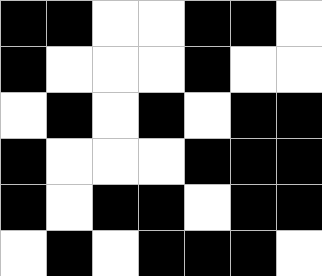[["black", "black", "white", "white", "black", "black", "white"], ["black", "white", "white", "white", "black", "white", "white"], ["white", "black", "white", "black", "white", "black", "black"], ["black", "white", "white", "white", "black", "black", "black"], ["black", "white", "black", "black", "white", "black", "black"], ["white", "black", "white", "black", "black", "black", "white"]]